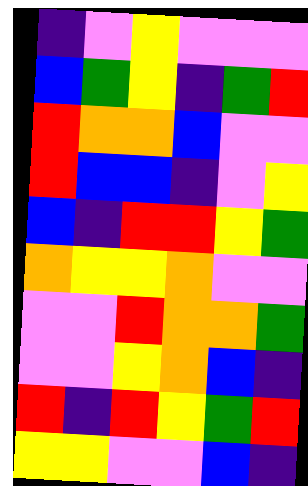[["indigo", "violet", "yellow", "violet", "violet", "violet"], ["blue", "green", "yellow", "indigo", "green", "red"], ["red", "orange", "orange", "blue", "violet", "violet"], ["red", "blue", "blue", "indigo", "violet", "yellow"], ["blue", "indigo", "red", "red", "yellow", "green"], ["orange", "yellow", "yellow", "orange", "violet", "violet"], ["violet", "violet", "red", "orange", "orange", "green"], ["violet", "violet", "yellow", "orange", "blue", "indigo"], ["red", "indigo", "red", "yellow", "green", "red"], ["yellow", "yellow", "violet", "violet", "blue", "indigo"]]